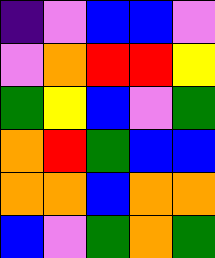[["indigo", "violet", "blue", "blue", "violet"], ["violet", "orange", "red", "red", "yellow"], ["green", "yellow", "blue", "violet", "green"], ["orange", "red", "green", "blue", "blue"], ["orange", "orange", "blue", "orange", "orange"], ["blue", "violet", "green", "orange", "green"]]